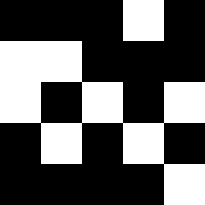[["black", "black", "black", "white", "black"], ["white", "white", "black", "black", "black"], ["white", "black", "white", "black", "white"], ["black", "white", "black", "white", "black"], ["black", "black", "black", "black", "white"]]